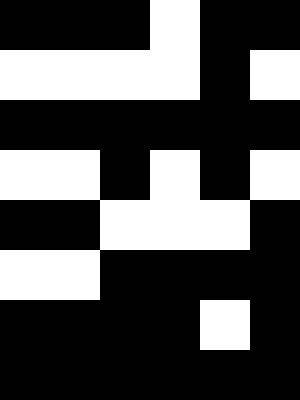[["black", "black", "black", "white", "black", "black"], ["white", "white", "white", "white", "black", "white"], ["black", "black", "black", "black", "black", "black"], ["white", "white", "black", "white", "black", "white"], ["black", "black", "white", "white", "white", "black"], ["white", "white", "black", "black", "black", "black"], ["black", "black", "black", "black", "white", "black"], ["black", "black", "black", "black", "black", "black"]]